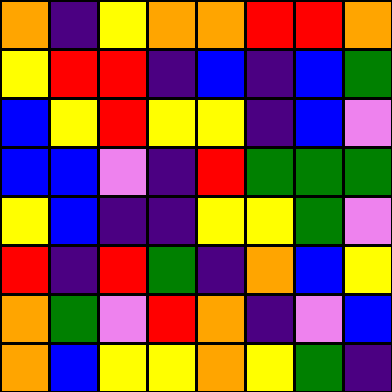[["orange", "indigo", "yellow", "orange", "orange", "red", "red", "orange"], ["yellow", "red", "red", "indigo", "blue", "indigo", "blue", "green"], ["blue", "yellow", "red", "yellow", "yellow", "indigo", "blue", "violet"], ["blue", "blue", "violet", "indigo", "red", "green", "green", "green"], ["yellow", "blue", "indigo", "indigo", "yellow", "yellow", "green", "violet"], ["red", "indigo", "red", "green", "indigo", "orange", "blue", "yellow"], ["orange", "green", "violet", "red", "orange", "indigo", "violet", "blue"], ["orange", "blue", "yellow", "yellow", "orange", "yellow", "green", "indigo"]]